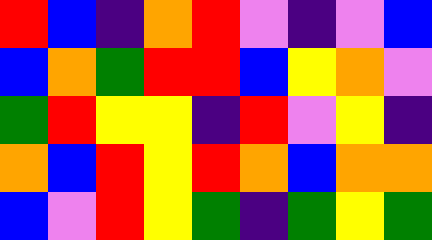[["red", "blue", "indigo", "orange", "red", "violet", "indigo", "violet", "blue"], ["blue", "orange", "green", "red", "red", "blue", "yellow", "orange", "violet"], ["green", "red", "yellow", "yellow", "indigo", "red", "violet", "yellow", "indigo"], ["orange", "blue", "red", "yellow", "red", "orange", "blue", "orange", "orange"], ["blue", "violet", "red", "yellow", "green", "indigo", "green", "yellow", "green"]]